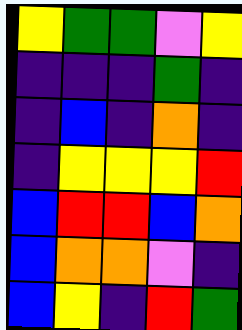[["yellow", "green", "green", "violet", "yellow"], ["indigo", "indigo", "indigo", "green", "indigo"], ["indigo", "blue", "indigo", "orange", "indigo"], ["indigo", "yellow", "yellow", "yellow", "red"], ["blue", "red", "red", "blue", "orange"], ["blue", "orange", "orange", "violet", "indigo"], ["blue", "yellow", "indigo", "red", "green"]]